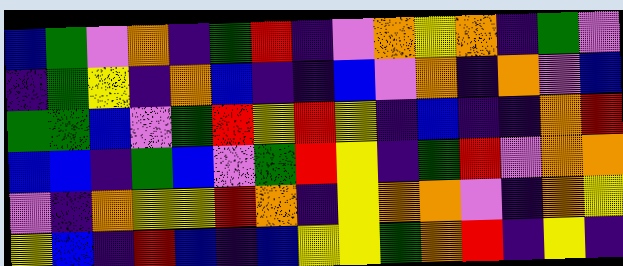[["blue", "green", "violet", "orange", "indigo", "green", "red", "indigo", "violet", "orange", "yellow", "orange", "indigo", "green", "violet"], ["indigo", "green", "yellow", "indigo", "orange", "blue", "indigo", "indigo", "blue", "violet", "orange", "indigo", "orange", "violet", "blue"], ["green", "green", "blue", "violet", "green", "red", "yellow", "red", "yellow", "indigo", "blue", "indigo", "indigo", "orange", "red"], ["blue", "blue", "indigo", "green", "blue", "violet", "green", "red", "yellow", "indigo", "green", "red", "violet", "orange", "orange"], ["violet", "indigo", "orange", "yellow", "yellow", "red", "orange", "indigo", "yellow", "orange", "orange", "violet", "indigo", "orange", "yellow"], ["yellow", "blue", "indigo", "red", "blue", "indigo", "blue", "yellow", "yellow", "green", "orange", "red", "indigo", "yellow", "indigo"]]